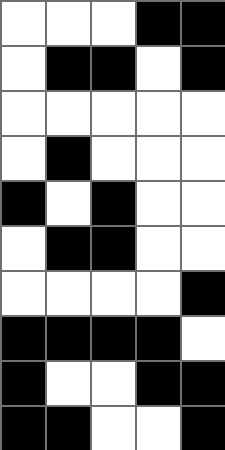[["white", "white", "white", "black", "black"], ["white", "black", "black", "white", "black"], ["white", "white", "white", "white", "white"], ["white", "black", "white", "white", "white"], ["black", "white", "black", "white", "white"], ["white", "black", "black", "white", "white"], ["white", "white", "white", "white", "black"], ["black", "black", "black", "black", "white"], ["black", "white", "white", "black", "black"], ["black", "black", "white", "white", "black"]]